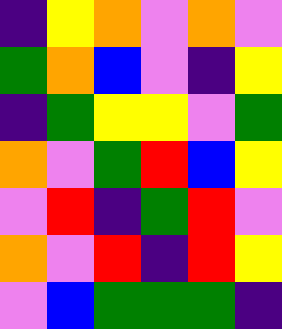[["indigo", "yellow", "orange", "violet", "orange", "violet"], ["green", "orange", "blue", "violet", "indigo", "yellow"], ["indigo", "green", "yellow", "yellow", "violet", "green"], ["orange", "violet", "green", "red", "blue", "yellow"], ["violet", "red", "indigo", "green", "red", "violet"], ["orange", "violet", "red", "indigo", "red", "yellow"], ["violet", "blue", "green", "green", "green", "indigo"]]